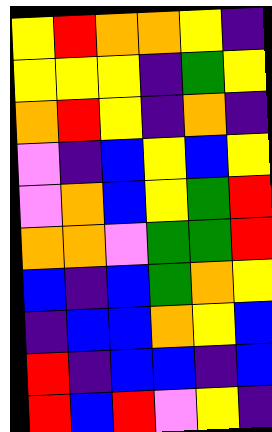[["yellow", "red", "orange", "orange", "yellow", "indigo"], ["yellow", "yellow", "yellow", "indigo", "green", "yellow"], ["orange", "red", "yellow", "indigo", "orange", "indigo"], ["violet", "indigo", "blue", "yellow", "blue", "yellow"], ["violet", "orange", "blue", "yellow", "green", "red"], ["orange", "orange", "violet", "green", "green", "red"], ["blue", "indigo", "blue", "green", "orange", "yellow"], ["indigo", "blue", "blue", "orange", "yellow", "blue"], ["red", "indigo", "blue", "blue", "indigo", "blue"], ["red", "blue", "red", "violet", "yellow", "indigo"]]